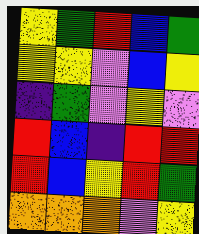[["yellow", "green", "red", "blue", "green"], ["yellow", "yellow", "violet", "blue", "yellow"], ["indigo", "green", "violet", "yellow", "violet"], ["red", "blue", "indigo", "red", "red"], ["red", "blue", "yellow", "red", "green"], ["orange", "orange", "orange", "violet", "yellow"]]